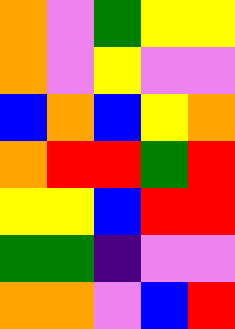[["orange", "violet", "green", "yellow", "yellow"], ["orange", "violet", "yellow", "violet", "violet"], ["blue", "orange", "blue", "yellow", "orange"], ["orange", "red", "red", "green", "red"], ["yellow", "yellow", "blue", "red", "red"], ["green", "green", "indigo", "violet", "violet"], ["orange", "orange", "violet", "blue", "red"]]